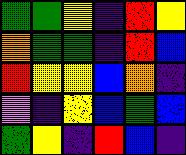[["green", "green", "yellow", "indigo", "red", "yellow"], ["orange", "green", "green", "indigo", "red", "blue"], ["red", "yellow", "yellow", "blue", "orange", "indigo"], ["violet", "indigo", "yellow", "blue", "green", "blue"], ["green", "yellow", "indigo", "red", "blue", "indigo"]]